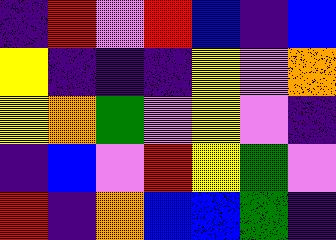[["indigo", "red", "violet", "red", "blue", "indigo", "blue"], ["yellow", "indigo", "indigo", "indigo", "yellow", "violet", "orange"], ["yellow", "orange", "green", "violet", "yellow", "violet", "indigo"], ["indigo", "blue", "violet", "red", "yellow", "green", "violet"], ["red", "indigo", "orange", "blue", "blue", "green", "indigo"]]